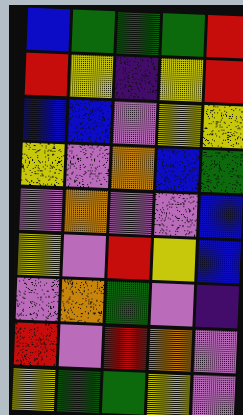[["blue", "green", "green", "green", "red"], ["red", "yellow", "indigo", "yellow", "red"], ["blue", "blue", "violet", "yellow", "yellow"], ["yellow", "violet", "orange", "blue", "green"], ["violet", "orange", "violet", "violet", "blue"], ["yellow", "violet", "red", "yellow", "blue"], ["violet", "orange", "green", "violet", "indigo"], ["red", "violet", "red", "orange", "violet"], ["yellow", "green", "green", "yellow", "violet"]]